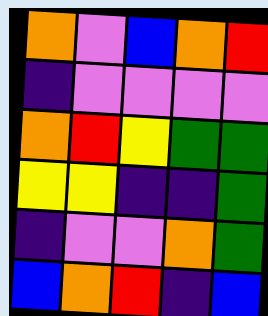[["orange", "violet", "blue", "orange", "red"], ["indigo", "violet", "violet", "violet", "violet"], ["orange", "red", "yellow", "green", "green"], ["yellow", "yellow", "indigo", "indigo", "green"], ["indigo", "violet", "violet", "orange", "green"], ["blue", "orange", "red", "indigo", "blue"]]